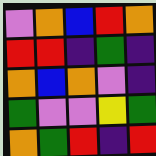[["violet", "orange", "blue", "red", "orange"], ["red", "red", "indigo", "green", "indigo"], ["orange", "blue", "orange", "violet", "indigo"], ["green", "violet", "violet", "yellow", "green"], ["orange", "green", "red", "indigo", "red"]]